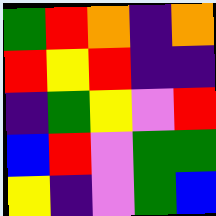[["green", "red", "orange", "indigo", "orange"], ["red", "yellow", "red", "indigo", "indigo"], ["indigo", "green", "yellow", "violet", "red"], ["blue", "red", "violet", "green", "green"], ["yellow", "indigo", "violet", "green", "blue"]]